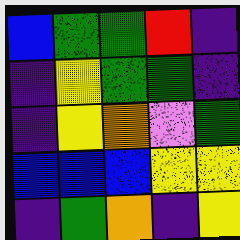[["blue", "green", "green", "red", "indigo"], ["indigo", "yellow", "green", "green", "indigo"], ["indigo", "yellow", "orange", "violet", "green"], ["blue", "blue", "blue", "yellow", "yellow"], ["indigo", "green", "orange", "indigo", "yellow"]]